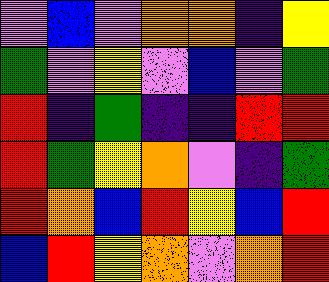[["violet", "blue", "violet", "orange", "orange", "indigo", "yellow"], ["green", "violet", "yellow", "violet", "blue", "violet", "green"], ["red", "indigo", "green", "indigo", "indigo", "red", "red"], ["red", "green", "yellow", "orange", "violet", "indigo", "green"], ["red", "orange", "blue", "red", "yellow", "blue", "red"], ["blue", "red", "yellow", "orange", "violet", "orange", "red"]]